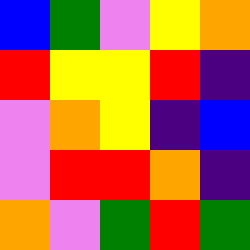[["blue", "green", "violet", "yellow", "orange"], ["red", "yellow", "yellow", "red", "indigo"], ["violet", "orange", "yellow", "indigo", "blue"], ["violet", "red", "red", "orange", "indigo"], ["orange", "violet", "green", "red", "green"]]